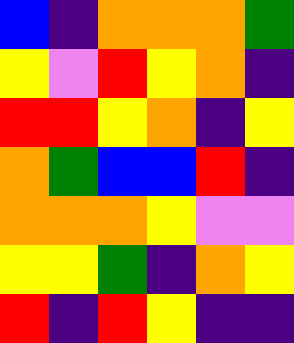[["blue", "indigo", "orange", "orange", "orange", "green"], ["yellow", "violet", "red", "yellow", "orange", "indigo"], ["red", "red", "yellow", "orange", "indigo", "yellow"], ["orange", "green", "blue", "blue", "red", "indigo"], ["orange", "orange", "orange", "yellow", "violet", "violet"], ["yellow", "yellow", "green", "indigo", "orange", "yellow"], ["red", "indigo", "red", "yellow", "indigo", "indigo"]]